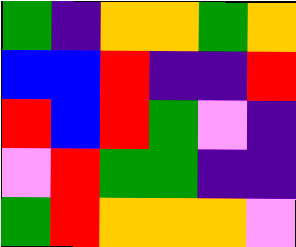[["green", "indigo", "orange", "orange", "green", "orange"], ["blue", "blue", "red", "indigo", "indigo", "red"], ["red", "blue", "red", "green", "violet", "indigo"], ["violet", "red", "green", "green", "indigo", "indigo"], ["green", "red", "orange", "orange", "orange", "violet"]]